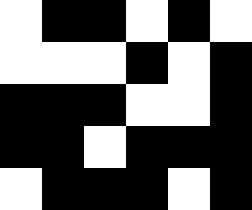[["white", "black", "black", "white", "black", "white"], ["white", "white", "white", "black", "white", "black"], ["black", "black", "black", "white", "white", "black"], ["black", "black", "white", "black", "black", "black"], ["white", "black", "black", "black", "white", "black"]]